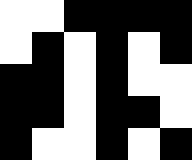[["white", "white", "black", "black", "black", "black"], ["white", "black", "white", "black", "white", "black"], ["black", "black", "white", "black", "white", "white"], ["black", "black", "white", "black", "black", "white"], ["black", "white", "white", "black", "white", "black"]]